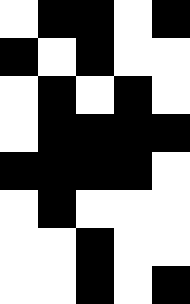[["white", "black", "black", "white", "black"], ["black", "white", "black", "white", "white"], ["white", "black", "white", "black", "white"], ["white", "black", "black", "black", "black"], ["black", "black", "black", "black", "white"], ["white", "black", "white", "white", "white"], ["white", "white", "black", "white", "white"], ["white", "white", "black", "white", "black"]]